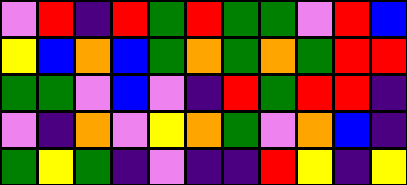[["violet", "red", "indigo", "red", "green", "red", "green", "green", "violet", "red", "blue"], ["yellow", "blue", "orange", "blue", "green", "orange", "green", "orange", "green", "red", "red"], ["green", "green", "violet", "blue", "violet", "indigo", "red", "green", "red", "red", "indigo"], ["violet", "indigo", "orange", "violet", "yellow", "orange", "green", "violet", "orange", "blue", "indigo"], ["green", "yellow", "green", "indigo", "violet", "indigo", "indigo", "red", "yellow", "indigo", "yellow"]]